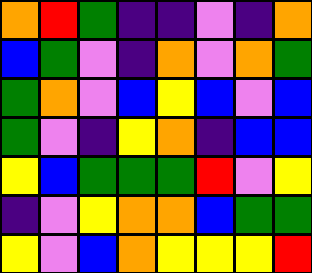[["orange", "red", "green", "indigo", "indigo", "violet", "indigo", "orange"], ["blue", "green", "violet", "indigo", "orange", "violet", "orange", "green"], ["green", "orange", "violet", "blue", "yellow", "blue", "violet", "blue"], ["green", "violet", "indigo", "yellow", "orange", "indigo", "blue", "blue"], ["yellow", "blue", "green", "green", "green", "red", "violet", "yellow"], ["indigo", "violet", "yellow", "orange", "orange", "blue", "green", "green"], ["yellow", "violet", "blue", "orange", "yellow", "yellow", "yellow", "red"]]